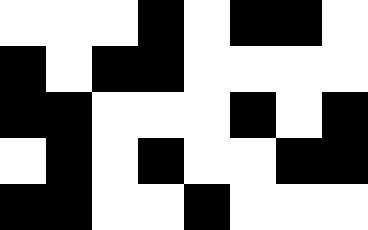[["white", "white", "white", "black", "white", "black", "black", "white"], ["black", "white", "black", "black", "white", "white", "white", "white"], ["black", "black", "white", "white", "white", "black", "white", "black"], ["white", "black", "white", "black", "white", "white", "black", "black"], ["black", "black", "white", "white", "black", "white", "white", "white"]]